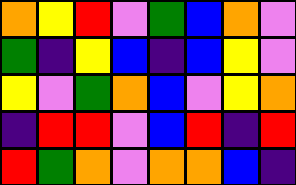[["orange", "yellow", "red", "violet", "green", "blue", "orange", "violet"], ["green", "indigo", "yellow", "blue", "indigo", "blue", "yellow", "violet"], ["yellow", "violet", "green", "orange", "blue", "violet", "yellow", "orange"], ["indigo", "red", "red", "violet", "blue", "red", "indigo", "red"], ["red", "green", "orange", "violet", "orange", "orange", "blue", "indigo"]]